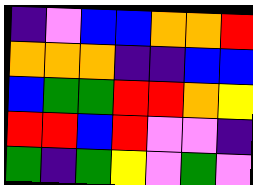[["indigo", "violet", "blue", "blue", "orange", "orange", "red"], ["orange", "orange", "orange", "indigo", "indigo", "blue", "blue"], ["blue", "green", "green", "red", "red", "orange", "yellow"], ["red", "red", "blue", "red", "violet", "violet", "indigo"], ["green", "indigo", "green", "yellow", "violet", "green", "violet"]]